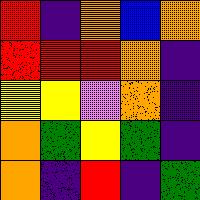[["red", "indigo", "orange", "blue", "orange"], ["red", "red", "red", "orange", "indigo"], ["yellow", "yellow", "violet", "orange", "indigo"], ["orange", "green", "yellow", "green", "indigo"], ["orange", "indigo", "red", "indigo", "green"]]